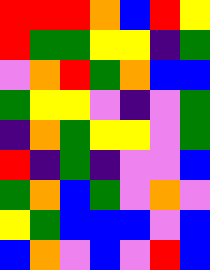[["red", "red", "red", "orange", "blue", "red", "yellow"], ["red", "green", "green", "yellow", "yellow", "indigo", "green"], ["violet", "orange", "red", "green", "orange", "blue", "blue"], ["green", "yellow", "yellow", "violet", "indigo", "violet", "green"], ["indigo", "orange", "green", "yellow", "yellow", "violet", "green"], ["red", "indigo", "green", "indigo", "violet", "violet", "blue"], ["green", "orange", "blue", "green", "violet", "orange", "violet"], ["yellow", "green", "blue", "blue", "blue", "violet", "blue"], ["blue", "orange", "violet", "blue", "violet", "red", "blue"]]